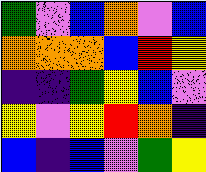[["green", "violet", "blue", "orange", "violet", "blue"], ["orange", "orange", "orange", "blue", "red", "yellow"], ["indigo", "indigo", "green", "yellow", "blue", "violet"], ["yellow", "violet", "yellow", "red", "orange", "indigo"], ["blue", "indigo", "blue", "violet", "green", "yellow"]]